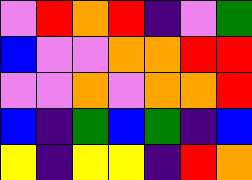[["violet", "red", "orange", "red", "indigo", "violet", "green"], ["blue", "violet", "violet", "orange", "orange", "red", "red"], ["violet", "violet", "orange", "violet", "orange", "orange", "red"], ["blue", "indigo", "green", "blue", "green", "indigo", "blue"], ["yellow", "indigo", "yellow", "yellow", "indigo", "red", "orange"]]